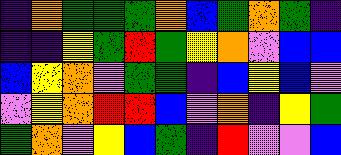[["indigo", "orange", "green", "green", "green", "orange", "blue", "green", "orange", "green", "indigo"], ["indigo", "indigo", "yellow", "green", "red", "green", "yellow", "orange", "violet", "blue", "blue"], ["blue", "yellow", "orange", "violet", "green", "green", "indigo", "blue", "yellow", "blue", "violet"], ["violet", "yellow", "orange", "red", "red", "blue", "violet", "orange", "indigo", "yellow", "green"], ["green", "orange", "violet", "yellow", "blue", "green", "indigo", "red", "violet", "violet", "blue"]]